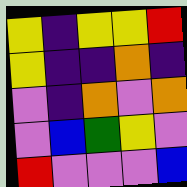[["yellow", "indigo", "yellow", "yellow", "red"], ["yellow", "indigo", "indigo", "orange", "indigo"], ["violet", "indigo", "orange", "violet", "orange"], ["violet", "blue", "green", "yellow", "violet"], ["red", "violet", "violet", "violet", "blue"]]